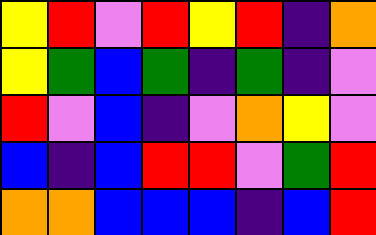[["yellow", "red", "violet", "red", "yellow", "red", "indigo", "orange"], ["yellow", "green", "blue", "green", "indigo", "green", "indigo", "violet"], ["red", "violet", "blue", "indigo", "violet", "orange", "yellow", "violet"], ["blue", "indigo", "blue", "red", "red", "violet", "green", "red"], ["orange", "orange", "blue", "blue", "blue", "indigo", "blue", "red"]]